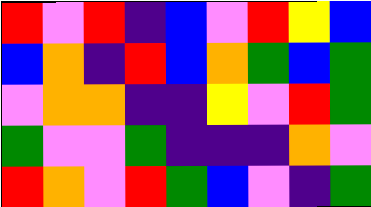[["red", "violet", "red", "indigo", "blue", "violet", "red", "yellow", "blue"], ["blue", "orange", "indigo", "red", "blue", "orange", "green", "blue", "green"], ["violet", "orange", "orange", "indigo", "indigo", "yellow", "violet", "red", "green"], ["green", "violet", "violet", "green", "indigo", "indigo", "indigo", "orange", "violet"], ["red", "orange", "violet", "red", "green", "blue", "violet", "indigo", "green"]]